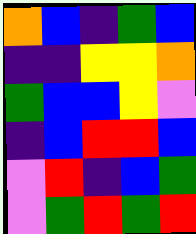[["orange", "blue", "indigo", "green", "blue"], ["indigo", "indigo", "yellow", "yellow", "orange"], ["green", "blue", "blue", "yellow", "violet"], ["indigo", "blue", "red", "red", "blue"], ["violet", "red", "indigo", "blue", "green"], ["violet", "green", "red", "green", "red"]]